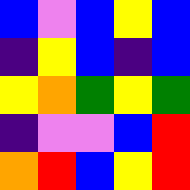[["blue", "violet", "blue", "yellow", "blue"], ["indigo", "yellow", "blue", "indigo", "blue"], ["yellow", "orange", "green", "yellow", "green"], ["indigo", "violet", "violet", "blue", "red"], ["orange", "red", "blue", "yellow", "red"]]